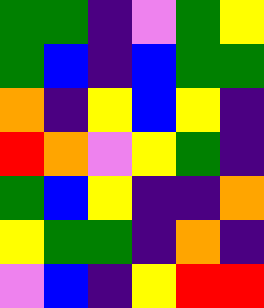[["green", "green", "indigo", "violet", "green", "yellow"], ["green", "blue", "indigo", "blue", "green", "green"], ["orange", "indigo", "yellow", "blue", "yellow", "indigo"], ["red", "orange", "violet", "yellow", "green", "indigo"], ["green", "blue", "yellow", "indigo", "indigo", "orange"], ["yellow", "green", "green", "indigo", "orange", "indigo"], ["violet", "blue", "indigo", "yellow", "red", "red"]]